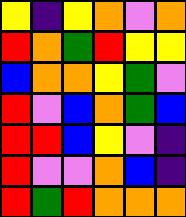[["yellow", "indigo", "yellow", "orange", "violet", "orange"], ["red", "orange", "green", "red", "yellow", "yellow"], ["blue", "orange", "orange", "yellow", "green", "violet"], ["red", "violet", "blue", "orange", "green", "blue"], ["red", "red", "blue", "yellow", "violet", "indigo"], ["red", "violet", "violet", "orange", "blue", "indigo"], ["red", "green", "red", "orange", "orange", "orange"]]